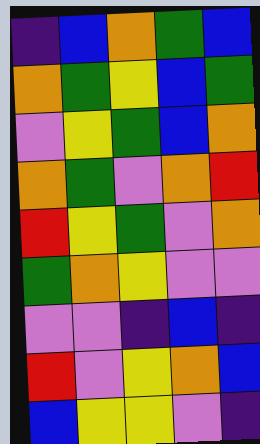[["indigo", "blue", "orange", "green", "blue"], ["orange", "green", "yellow", "blue", "green"], ["violet", "yellow", "green", "blue", "orange"], ["orange", "green", "violet", "orange", "red"], ["red", "yellow", "green", "violet", "orange"], ["green", "orange", "yellow", "violet", "violet"], ["violet", "violet", "indigo", "blue", "indigo"], ["red", "violet", "yellow", "orange", "blue"], ["blue", "yellow", "yellow", "violet", "indigo"]]